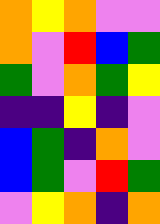[["orange", "yellow", "orange", "violet", "violet"], ["orange", "violet", "red", "blue", "green"], ["green", "violet", "orange", "green", "yellow"], ["indigo", "indigo", "yellow", "indigo", "violet"], ["blue", "green", "indigo", "orange", "violet"], ["blue", "green", "violet", "red", "green"], ["violet", "yellow", "orange", "indigo", "orange"]]